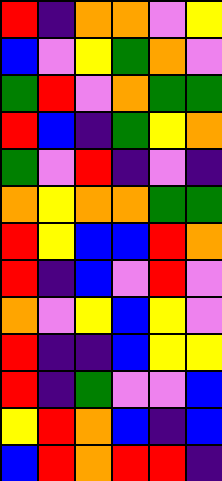[["red", "indigo", "orange", "orange", "violet", "yellow"], ["blue", "violet", "yellow", "green", "orange", "violet"], ["green", "red", "violet", "orange", "green", "green"], ["red", "blue", "indigo", "green", "yellow", "orange"], ["green", "violet", "red", "indigo", "violet", "indigo"], ["orange", "yellow", "orange", "orange", "green", "green"], ["red", "yellow", "blue", "blue", "red", "orange"], ["red", "indigo", "blue", "violet", "red", "violet"], ["orange", "violet", "yellow", "blue", "yellow", "violet"], ["red", "indigo", "indigo", "blue", "yellow", "yellow"], ["red", "indigo", "green", "violet", "violet", "blue"], ["yellow", "red", "orange", "blue", "indigo", "blue"], ["blue", "red", "orange", "red", "red", "indigo"]]